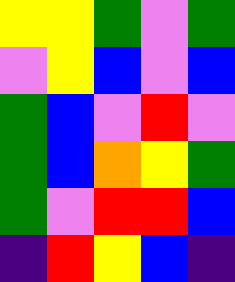[["yellow", "yellow", "green", "violet", "green"], ["violet", "yellow", "blue", "violet", "blue"], ["green", "blue", "violet", "red", "violet"], ["green", "blue", "orange", "yellow", "green"], ["green", "violet", "red", "red", "blue"], ["indigo", "red", "yellow", "blue", "indigo"]]